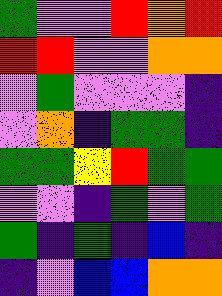[["green", "violet", "violet", "red", "orange", "red"], ["red", "red", "violet", "violet", "orange", "orange"], ["violet", "green", "violet", "violet", "violet", "indigo"], ["violet", "orange", "indigo", "green", "green", "indigo"], ["green", "green", "yellow", "red", "green", "green"], ["violet", "violet", "indigo", "green", "violet", "green"], ["green", "indigo", "green", "indigo", "blue", "indigo"], ["indigo", "violet", "blue", "blue", "orange", "orange"]]